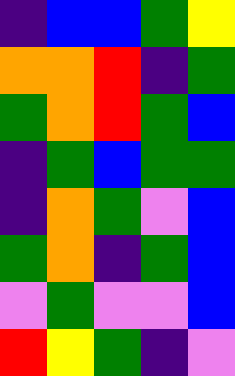[["indigo", "blue", "blue", "green", "yellow"], ["orange", "orange", "red", "indigo", "green"], ["green", "orange", "red", "green", "blue"], ["indigo", "green", "blue", "green", "green"], ["indigo", "orange", "green", "violet", "blue"], ["green", "orange", "indigo", "green", "blue"], ["violet", "green", "violet", "violet", "blue"], ["red", "yellow", "green", "indigo", "violet"]]